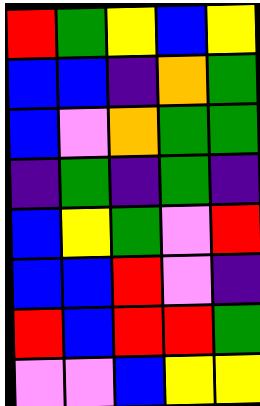[["red", "green", "yellow", "blue", "yellow"], ["blue", "blue", "indigo", "orange", "green"], ["blue", "violet", "orange", "green", "green"], ["indigo", "green", "indigo", "green", "indigo"], ["blue", "yellow", "green", "violet", "red"], ["blue", "blue", "red", "violet", "indigo"], ["red", "blue", "red", "red", "green"], ["violet", "violet", "blue", "yellow", "yellow"]]